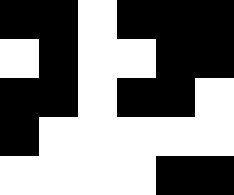[["black", "black", "white", "black", "black", "black"], ["white", "black", "white", "white", "black", "black"], ["black", "black", "white", "black", "black", "white"], ["black", "white", "white", "white", "white", "white"], ["white", "white", "white", "white", "black", "black"]]